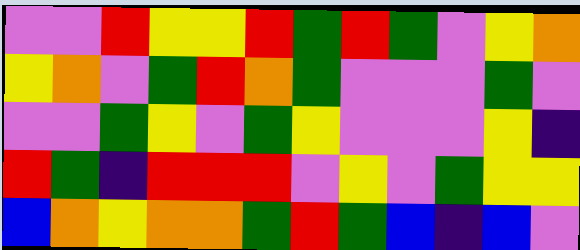[["violet", "violet", "red", "yellow", "yellow", "red", "green", "red", "green", "violet", "yellow", "orange"], ["yellow", "orange", "violet", "green", "red", "orange", "green", "violet", "violet", "violet", "green", "violet"], ["violet", "violet", "green", "yellow", "violet", "green", "yellow", "violet", "violet", "violet", "yellow", "indigo"], ["red", "green", "indigo", "red", "red", "red", "violet", "yellow", "violet", "green", "yellow", "yellow"], ["blue", "orange", "yellow", "orange", "orange", "green", "red", "green", "blue", "indigo", "blue", "violet"]]